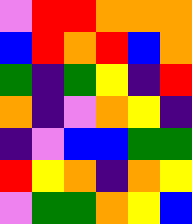[["violet", "red", "red", "orange", "orange", "orange"], ["blue", "red", "orange", "red", "blue", "orange"], ["green", "indigo", "green", "yellow", "indigo", "red"], ["orange", "indigo", "violet", "orange", "yellow", "indigo"], ["indigo", "violet", "blue", "blue", "green", "green"], ["red", "yellow", "orange", "indigo", "orange", "yellow"], ["violet", "green", "green", "orange", "yellow", "blue"]]